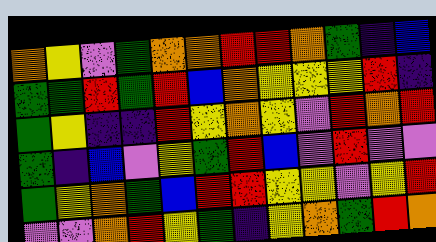[["orange", "yellow", "violet", "green", "orange", "orange", "red", "red", "orange", "green", "indigo", "blue"], ["green", "green", "red", "green", "red", "blue", "orange", "yellow", "yellow", "yellow", "red", "indigo"], ["green", "yellow", "indigo", "indigo", "red", "yellow", "orange", "yellow", "violet", "red", "orange", "red"], ["green", "indigo", "blue", "violet", "yellow", "green", "red", "blue", "violet", "red", "violet", "violet"], ["green", "yellow", "orange", "green", "blue", "red", "red", "yellow", "yellow", "violet", "yellow", "red"], ["violet", "violet", "orange", "red", "yellow", "green", "indigo", "yellow", "orange", "green", "red", "orange"]]